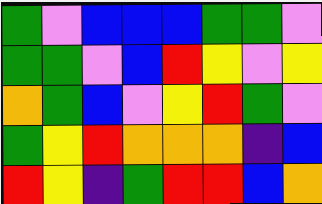[["green", "violet", "blue", "blue", "blue", "green", "green", "violet"], ["green", "green", "violet", "blue", "red", "yellow", "violet", "yellow"], ["orange", "green", "blue", "violet", "yellow", "red", "green", "violet"], ["green", "yellow", "red", "orange", "orange", "orange", "indigo", "blue"], ["red", "yellow", "indigo", "green", "red", "red", "blue", "orange"]]